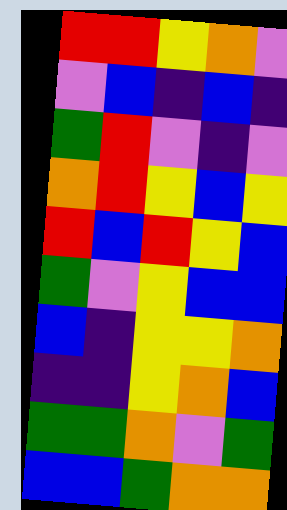[["red", "red", "yellow", "orange", "violet"], ["violet", "blue", "indigo", "blue", "indigo"], ["green", "red", "violet", "indigo", "violet"], ["orange", "red", "yellow", "blue", "yellow"], ["red", "blue", "red", "yellow", "blue"], ["green", "violet", "yellow", "blue", "blue"], ["blue", "indigo", "yellow", "yellow", "orange"], ["indigo", "indigo", "yellow", "orange", "blue"], ["green", "green", "orange", "violet", "green"], ["blue", "blue", "green", "orange", "orange"]]